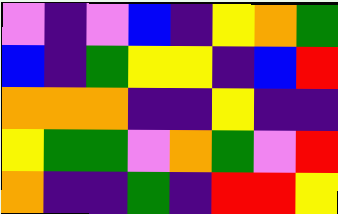[["violet", "indigo", "violet", "blue", "indigo", "yellow", "orange", "green"], ["blue", "indigo", "green", "yellow", "yellow", "indigo", "blue", "red"], ["orange", "orange", "orange", "indigo", "indigo", "yellow", "indigo", "indigo"], ["yellow", "green", "green", "violet", "orange", "green", "violet", "red"], ["orange", "indigo", "indigo", "green", "indigo", "red", "red", "yellow"]]